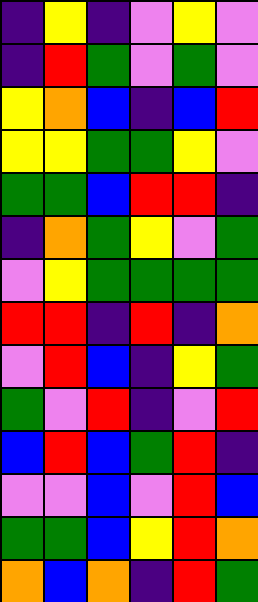[["indigo", "yellow", "indigo", "violet", "yellow", "violet"], ["indigo", "red", "green", "violet", "green", "violet"], ["yellow", "orange", "blue", "indigo", "blue", "red"], ["yellow", "yellow", "green", "green", "yellow", "violet"], ["green", "green", "blue", "red", "red", "indigo"], ["indigo", "orange", "green", "yellow", "violet", "green"], ["violet", "yellow", "green", "green", "green", "green"], ["red", "red", "indigo", "red", "indigo", "orange"], ["violet", "red", "blue", "indigo", "yellow", "green"], ["green", "violet", "red", "indigo", "violet", "red"], ["blue", "red", "blue", "green", "red", "indigo"], ["violet", "violet", "blue", "violet", "red", "blue"], ["green", "green", "blue", "yellow", "red", "orange"], ["orange", "blue", "orange", "indigo", "red", "green"]]